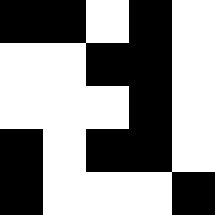[["black", "black", "white", "black", "white"], ["white", "white", "black", "black", "white"], ["white", "white", "white", "black", "white"], ["black", "white", "black", "black", "white"], ["black", "white", "white", "white", "black"]]